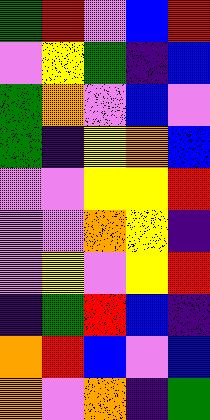[["green", "red", "violet", "blue", "red"], ["violet", "yellow", "green", "indigo", "blue"], ["green", "orange", "violet", "blue", "violet"], ["green", "indigo", "yellow", "orange", "blue"], ["violet", "violet", "yellow", "yellow", "red"], ["violet", "violet", "orange", "yellow", "indigo"], ["violet", "yellow", "violet", "yellow", "red"], ["indigo", "green", "red", "blue", "indigo"], ["orange", "red", "blue", "violet", "blue"], ["orange", "violet", "orange", "indigo", "green"]]